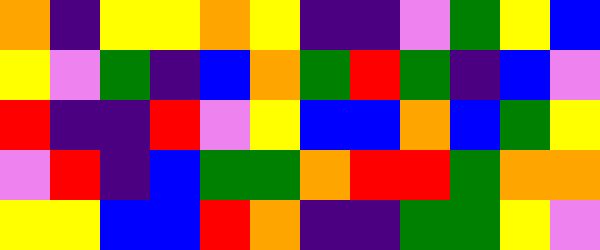[["orange", "indigo", "yellow", "yellow", "orange", "yellow", "indigo", "indigo", "violet", "green", "yellow", "blue"], ["yellow", "violet", "green", "indigo", "blue", "orange", "green", "red", "green", "indigo", "blue", "violet"], ["red", "indigo", "indigo", "red", "violet", "yellow", "blue", "blue", "orange", "blue", "green", "yellow"], ["violet", "red", "indigo", "blue", "green", "green", "orange", "red", "red", "green", "orange", "orange"], ["yellow", "yellow", "blue", "blue", "red", "orange", "indigo", "indigo", "green", "green", "yellow", "violet"]]